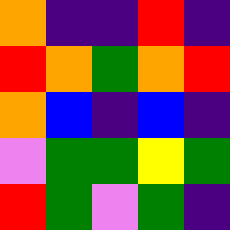[["orange", "indigo", "indigo", "red", "indigo"], ["red", "orange", "green", "orange", "red"], ["orange", "blue", "indigo", "blue", "indigo"], ["violet", "green", "green", "yellow", "green"], ["red", "green", "violet", "green", "indigo"]]